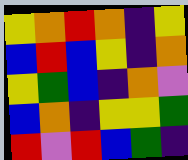[["yellow", "orange", "red", "orange", "indigo", "yellow"], ["blue", "red", "blue", "yellow", "indigo", "orange"], ["yellow", "green", "blue", "indigo", "orange", "violet"], ["blue", "orange", "indigo", "yellow", "yellow", "green"], ["red", "violet", "red", "blue", "green", "indigo"]]